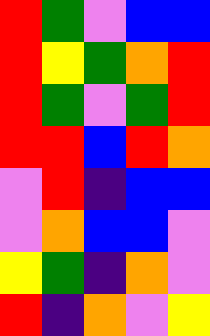[["red", "green", "violet", "blue", "blue"], ["red", "yellow", "green", "orange", "red"], ["red", "green", "violet", "green", "red"], ["red", "red", "blue", "red", "orange"], ["violet", "red", "indigo", "blue", "blue"], ["violet", "orange", "blue", "blue", "violet"], ["yellow", "green", "indigo", "orange", "violet"], ["red", "indigo", "orange", "violet", "yellow"]]